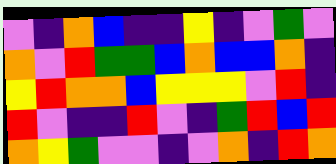[["violet", "indigo", "orange", "blue", "indigo", "indigo", "yellow", "indigo", "violet", "green", "violet"], ["orange", "violet", "red", "green", "green", "blue", "orange", "blue", "blue", "orange", "indigo"], ["yellow", "red", "orange", "orange", "blue", "yellow", "yellow", "yellow", "violet", "red", "indigo"], ["red", "violet", "indigo", "indigo", "red", "violet", "indigo", "green", "red", "blue", "red"], ["orange", "yellow", "green", "violet", "violet", "indigo", "violet", "orange", "indigo", "red", "orange"]]